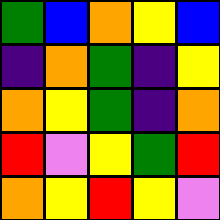[["green", "blue", "orange", "yellow", "blue"], ["indigo", "orange", "green", "indigo", "yellow"], ["orange", "yellow", "green", "indigo", "orange"], ["red", "violet", "yellow", "green", "red"], ["orange", "yellow", "red", "yellow", "violet"]]